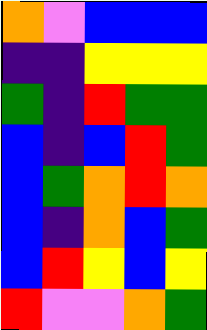[["orange", "violet", "blue", "blue", "blue"], ["indigo", "indigo", "yellow", "yellow", "yellow"], ["green", "indigo", "red", "green", "green"], ["blue", "indigo", "blue", "red", "green"], ["blue", "green", "orange", "red", "orange"], ["blue", "indigo", "orange", "blue", "green"], ["blue", "red", "yellow", "blue", "yellow"], ["red", "violet", "violet", "orange", "green"]]